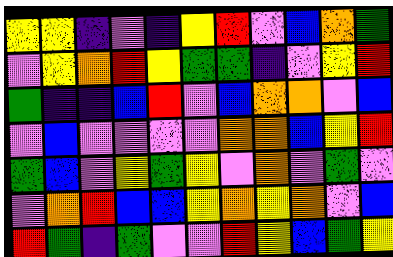[["yellow", "yellow", "indigo", "violet", "indigo", "yellow", "red", "violet", "blue", "orange", "green"], ["violet", "yellow", "orange", "red", "yellow", "green", "green", "indigo", "violet", "yellow", "red"], ["green", "indigo", "indigo", "blue", "red", "violet", "blue", "orange", "orange", "violet", "blue"], ["violet", "blue", "violet", "violet", "violet", "violet", "orange", "orange", "blue", "yellow", "red"], ["green", "blue", "violet", "yellow", "green", "yellow", "violet", "orange", "violet", "green", "violet"], ["violet", "orange", "red", "blue", "blue", "yellow", "orange", "yellow", "orange", "violet", "blue"], ["red", "green", "indigo", "green", "violet", "violet", "red", "yellow", "blue", "green", "yellow"]]